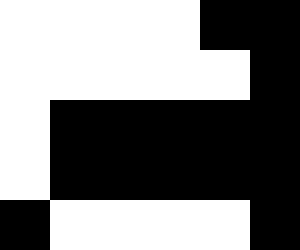[["white", "white", "white", "white", "black", "black"], ["white", "white", "white", "white", "white", "black"], ["white", "black", "black", "black", "black", "black"], ["white", "black", "black", "black", "black", "black"], ["black", "white", "white", "white", "white", "black"]]